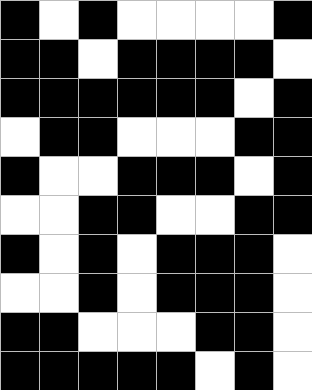[["black", "white", "black", "white", "white", "white", "white", "black"], ["black", "black", "white", "black", "black", "black", "black", "white"], ["black", "black", "black", "black", "black", "black", "white", "black"], ["white", "black", "black", "white", "white", "white", "black", "black"], ["black", "white", "white", "black", "black", "black", "white", "black"], ["white", "white", "black", "black", "white", "white", "black", "black"], ["black", "white", "black", "white", "black", "black", "black", "white"], ["white", "white", "black", "white", "black", "black", "black", "white"], ["black", "black", "white", "white", "white", "black", "black", "white"], ["black", "black", "black", "black", "black", "white", "black", "white"]]